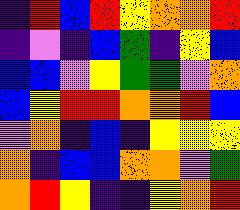[["indigo", "red", "blue", "red", "yellow", "orange", "orange", "red"], ["indigo", "violet", "indigo", "blue", "green", "indigo", "yellow", "blue"], ["blue", "blue", "violet", "yellow", "green", "green", "violet", "orange"], ["blue", "yellow", "red", "red", "orange", "orange", "red", "blue"], ["violet", "orange", "indigo", "blue", "indigo", "yellow", "yellow", "yellow"], ["orange", "indigo", "blue", "blue", "orange", "orange", "violet", "green"], ["orange", "red", "yellow", "indigo", "indigo", "yellow", "orange", "red"]]